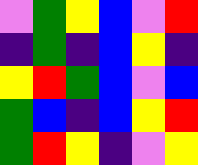[["violet", "green", "yellow", "blue", "violet", "red"], ["indigo", "green", "indigo", "blue", "yellow", "indigo"], ["yellow", "red", "green", "blue", "violet", "blue"], ["green", "blue", "indigo", "blue", "yellow", "red"], ["green", "red", "yellow", "indigo", "violet", "yellow"]]